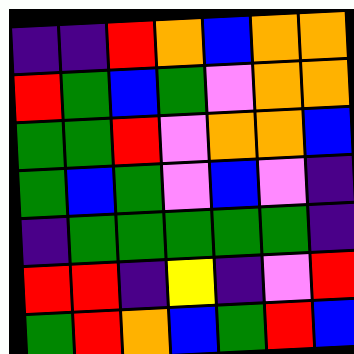[["indigo", "indigo", "red", "orange", "blue", "orange", "orange"], ["red", "green", "blue", "green", "violet", "orange", "orange"], ["green", "green", "red", "violet", "orange", "orange", "blue"], ["green", "blue", "green", "violet", "blue", "violet", "indigo"], ["indigo", "green", "green", "green", "green", "green", "indigo"], ["red", "red", "indigo", "yellow", "indigo", "violet", "red"], ["green", "red", "orange", "blue", "green", "red", "blue"]]